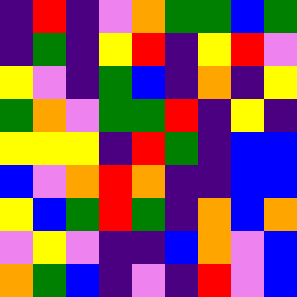[["indigo", "red", "indigo", "violet", "orange", "green", "green", "blue", "green"], ["indigo", "green", "indigo", "yellow", "red", "indigo", "yellow", "red", "violet"], ["yellow", "violet", "indigo", "green", "blue", "indigo", "orange", "indigo", "yellow"], ["green", "orange", "violet", "green", "green", "red", "indigo", "yellow", "indigo"], ["yellow", "yellow", "yellow", "indigo", "red", "green", "indigo", "blue", "blue"], ["blue", "violet", "orange", "red", "orange", "indigo", "indigo", "blue", "blue"], ["yellow", "blue", "green", "red", "green", "indigo", "orange", "blue", "orange"], ["violet", "yellow", "violet", "indigo", "indigo", "blue", "orange", "violet", "blue"], ["orange", "green", "blue", "indigo", "violet", "indigo", "red", "violet", "blue"]]